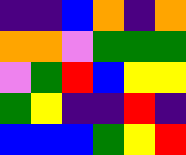[["indigo", "indigo", "blue", "orange", "indigo", "orange"], ["orange", "orange", "violet", "green", "green", "green"], ["violet", "green", "red", "blue", "yellow", "yellow"], ["green", "yellow", "indigo", "indigo", "red", "indigo"], ["blue", "blue", "blue", "green", "yellow", "red"]]